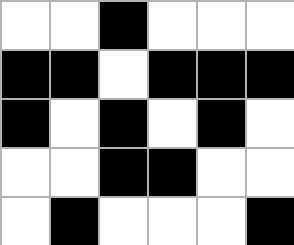[["white", "white", "black", "white", "white", "white"], ["black", "black", "white", "black", "black", "black"], ["black", "white", "black", "white", "black", "white"], ["white", "white", "black", "black", "white", "white"], ["white", "black", "white", "white", "white", "black"]]